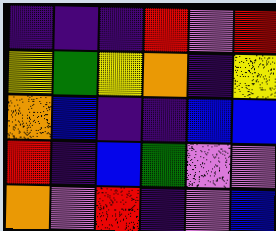[["indigo", "indigo", "indigo", "red", "violet", "red"], ["yellow", "green", "yellow", "orange", "indigo", "yellow"], ["orange", "blue", "indigo", "indigo", "blue", "blue"], ["red", "indigo", "blue", "green", "violet", "violet"], ["orange", "violet", "red", "indigo", "violet", "blue"]]